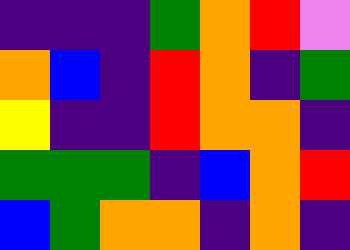[["indigo", "indigo", "indigo", "green", "orange", "red", "violet"], ["orange", "blue", "indigo", "red", "orange", "indigo", "green"], ["yellow", "indigo", "indigo", "red", "orange", "orange", "indigo"], ["green", "green", "green", "indigo", "blue", "orange", "red"], ["blue", "green", "orange", "orange", "indigo", "orange", "indigo"]]